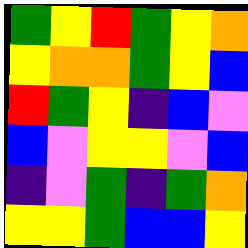[["green", "yellow", "red", "green", "yellow", "orange"], ["yellow", "orange", "orange", "green", "yellow", "blue"], ["red", "green", "yellow", "indigo", "blue", "violet"], ["blue", "violet", "yellow", "yellow", "violet", "blue"], ["indigo", "violet", "green", "indigo", "green", "orange"], ["yellow", "yellow", "green", "blue", "blue", "yellow"]]